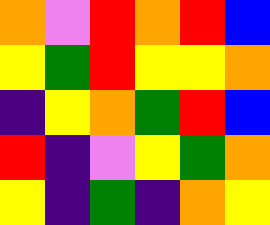[["orange", "violet", "red", "orange", "red", "blue"], ["yellow", "green", "red", "yellow", "yellow", "orange"], ["indigo", "yellow", "orange", "green", "red", "blue"], ["red", "indigo", "violet", "yellow", "green", "orange"], ["yellow", "indigo", "green", "indigo", "orange", "yellow"]]